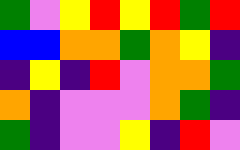[["green", "violet", "yellow", "red", "yellow", "red", "green", "red"], ["blue", "blue", "orange", "orange", "green", "orange", "yellow", "indigo"], ["indigo", "yellow", "indigo", "red", "violet", "orange", "orange", "green"], ["orange", "indigo", "violet", "violet", "violet", "orange", "green", "indigo"], ["green", "indigo", "violet", "violet", "yellow", "indigo", "red", "violet"]]